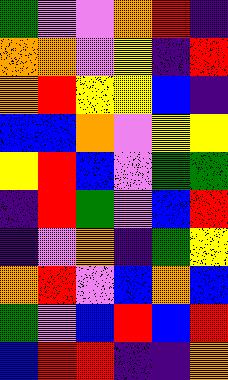[["green", "violet", "violet", "orange", "red", "indigo"], ["orange", "orange", "violet", "yellow", "indigo", "red"], ["orange", "red", "yellow", "yellow", "blue", "indigo"], ["blue", "blue", "orange", "violet", "yellow", "yellow"], ["yellow", "red", "blue", "violet", "green", "green"], ["indigo", "red", "green", "violet", "blue", "red"], ["indigo", "violet", "orange", "indigo", "green", "yellow"], ["orange", "red", "violet", "blue", "orange", "blue"], ["green", "violet", "blue", "red", "blue", "red"], ["blue", "red", "red", "indigo", "indigo", "orange"]]